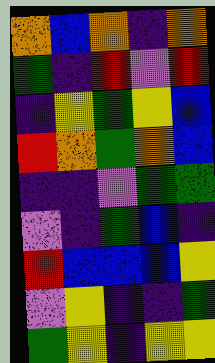[["orange", "blue", "orange", "indigo", "orange"], ["green", "indigo", "red", "violet", "red"], ["indigo", "yellow", "green", "yellow", "blue"], ["red", "orange", "green", "orange", "blue"], ["indigo", "indigo", "violet", "green", "green"], ["violet", "indigo", "green", "blue", "indigo"], ["red", "blue", "blue", "blue", "yellow"], ["violet", "yellow", "indigo", "indigo", "green"], ["green", "yellow", "indigo", "yellow", "yellow"]]